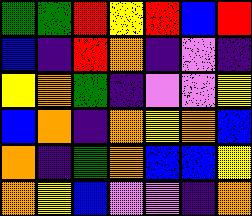[["green", "green", "red", "yellow", "red", "blue", "red"], ["blue", "indigo", "red", "orange", "indigo", "violet", "indigo"], ["yellow", "orange", "green", "indigo", "violet", "violet", "yellow"], ["blue", "orange", "indigo", "orange", "yellow", "orange", "blue"], ["orange", "indigo", "green", "orange", "blue", "blue", "yellow"], ["orange", "yellow", "blue", "violet", "violet", "indigo", "orange"]]